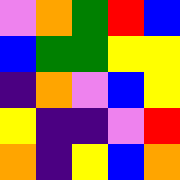[["violet", "orange", "green", "red", "blue"], ["blue", "green", "green", "yellow", "yellow"], ["indigo", "orange", "violet", "blue", "yellow"], ["yellow", "indigo", "indigo", "violet", "red"], ["orange", "indigo", "yellow", "blue", "orange"]]